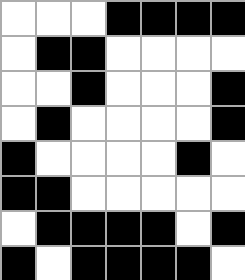[["white", "white", "white", "black", "black", "black", "black"], ["white", "black", "black", "white", "white", "white", "white"], ["white", "white", "black", "white", "white", "white", "black"], ["white", "black", "white", "white", "white", "white", "black"], ["black", "white", "white", "white", "white", "black", "white"], ["black", "black", "white", "white", "white", "white", "white"], ["white", "black", "black", "black", "black", "white", "black"], ["black", "white", "black", "black", "black", "black", "white"]]